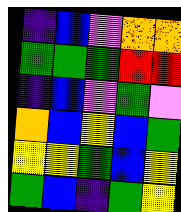[["indigo", "blue", "violet", "orange", "orange"], ["green", "green", "green", "red", "red"], ["indigo", "blue", "violet", "green", "violet"], ["orange", "blue", "yellow", "blue", "green"], ["yellow", "yellow", "green", "blue", "yellow"], ["green", "blue", "indigo", "green", "yellow"]]